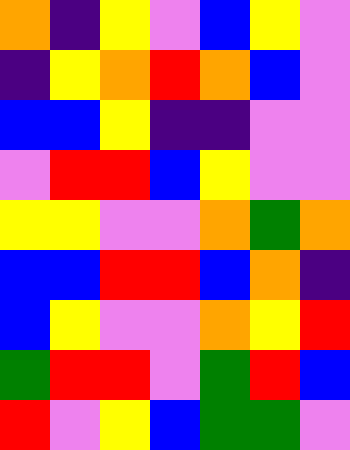[["orange", "indigo", "yellow", "violet", "blue", "yellow", "violet"], ["indigo", "yellow", "orange", "red", "orange", "blue", "violet"], ["blue", "blue", "yellow", "indigo", "indigo", "violet", "violet"], ["violet", "red", "red", "blue", "yellow", "violet", "violet"], ["yellow", "yellow", "violet", "violet", "orange", "green", "orange"], ["blue", "blue", "red", "red", "blue", "orange", "indigo"], ["blue", "yellow", "violet", "violet", "orange", "yellow", "red"], ["green", "red", "red", "violet", "green", "red", "blue"], ["red", "violet", "yellow", "blue", "green", "green", "violet"]]